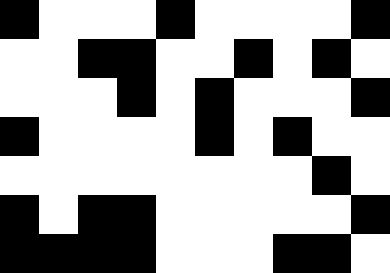[["black", "white", "white", "white", "black", "white", "white", "white", "white", "black"], ["white", "white", "black", "black", "white", "white", "black", "white", "black", "white"], ["white", "white", "white", "black", "white", "black", "white", "white", "white", "black"], ["black", "white", "white", "white", "white", "black", "white", "black", "white", "white"], ["white", "white", "white", "white", "white", "white", "white", "white", "black", "white"], ["black", "white", "black", "black", "white", "white", "white", "white", "white", "black"], ["black", "black", "black", "black", "white", "white", "white", "black", "black", "white"]]